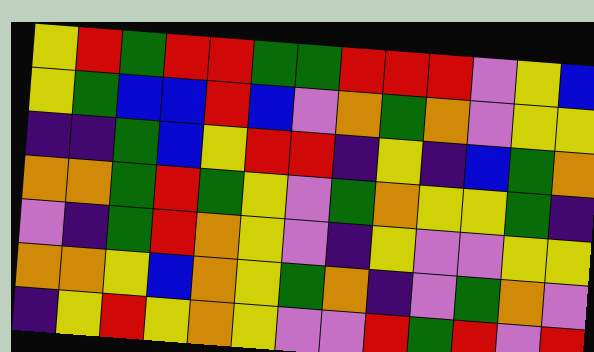[["yellow", "red", "green", "red", "red", "green", "green", "red", "red", "red", "violet", "yellow", "blue"], ["yellow", "green", "blue", "blue", "red", "blue", "violet", "orange", "green", "orange", "violet", "yellow", "yellow"], ["indigo", "indigo", "green", "blue", "yellow", "red", "red", "indigo", "yellow", "indigo", "blue", "green", "orange"], ["orange", "orange", "green", "red", "green", "yellow", "violet", "green", "orange", "yellow", "yellow", "green", "indigo"], ["violet", "indigo", "green", "red", "orange", "yellow", "violet", "indigo", "yellow", "violet", "violet", "yellow", "yellow"], ["orange", "orange", "yellow", "blue", "orange", "yellow", "green", "orange", "indigo", "violet", "green", "orange", "violet"], ["indigo", "yellow", "red", "yellow", "orange", "yellow", "violet", "violet", "red", "green", "red", "violet", "red"]]